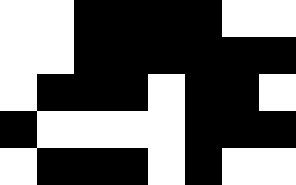[["white", "white", "black", "black", "black", "black", "white", "white"], ["white", "white", "black", "black", "black", "black", "black", "black"], ["white", "black", "black", "black", "white", "black", "black", "white"], ["black", "white", "white", "white", "white", "black", "black", "black"], ["white", "black", "black", "black", "white", "black", "white", "white"]]